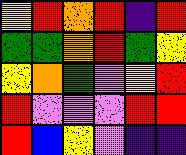[["yellow", "red", "orange", "red", "indigo", "red"], ["green", "green", "orange", "red", "green", "yellow"], ["yellow", "orange", "green", "violet", "yellow", "red"], ["red", "violet", "violet", "violet", "red", "red"], ["red", "blue", "yellow", "violet", "indigo", "indigo"]]